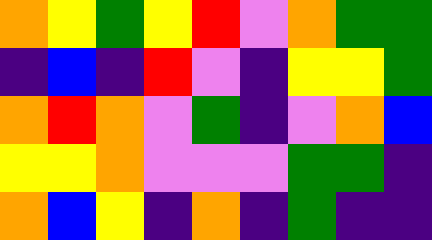[["orange", "yellow", "green", "yellow", "red", "violet", "orange", "green", "green"], ["indigo", "blue", "indigo", "red", "violet", "indigo", "yellow", "yellow", "green"], ["orange", "red", "orange", "violet", "green", "indigo", "violet", "orange", "blue"], ["yellow", "yellow", "orange", "violet", "violet", "violet", "green", "green", "indigo"], ["orange", "blue", "yellow", "indigo", "orange", "indigo", "green", "indigo", "indigo"]]